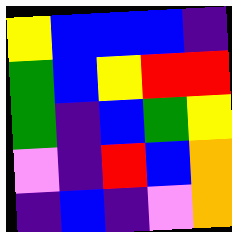[["yellow", "blue", "blue", "blue", "indigo"], ["green", "blue", "yellow", "red", "red"], ["green", "indigo", "blue", "green", "yellow"], ["violet", "indigo", "red", "blue", "orange"], ["indigo", "blue", "indigo", "violet", "orange"]]